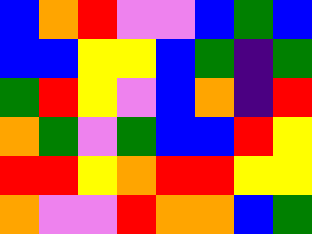[["blue", "orange", "red", "violet", "violet", "blue", "green", "blue"], ["blue", "blue", "yellow", "yellow", "blue", "green", "indigo", "green"], ["green", "red", "yellow", "violet", "blue", "orange", "indigo", "red"], ["orange", "green", "violet", "green", "blue", "blue", "red", "yellow"], ["red", "red", "yellow", "orange", "red", "red", "yellow", "yellow"], ["orange", "violet", "violet", "red", "orange", "orange", "blue", "green"]]